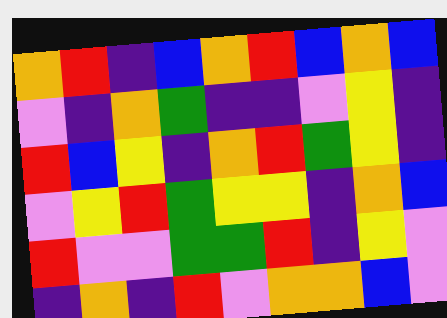[["orange", "red", "indigo", "blue", "orange", "red", "blue", "orange", "blue"], ["violet", "indigo", "orange", "green", "indigo", "indigo", "violet", "yellow", "indigo"], ["red", "blue", "yellow", "indigo", "orange", "red", "green", "yellow", "indigo"], ["violet", "yellow", "red", "green", "yellow", "yellow", "indigo", "orange", "blue"], ["red", "violet", "violet", "green", "green", "red", "indigo", "yellow", "violet"], ["indigo", "orange", "indigo", "red", "violet", "orange", "orange", "blue", "violet"]]